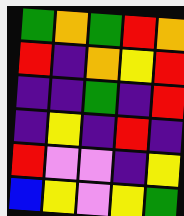[["green", "orange", "green", "red", "orange"], ["red", "indigo", "orange", "yellow", "red"], ["indigo", "indigo", "green", "indigo", "red"], ["indigo", "yellow", "indigo", "red", "indigo"], ["red", "violet", "violet", "indigo", "yellow"], ["blue", "yellow", "violet", "yellow", "green"]]